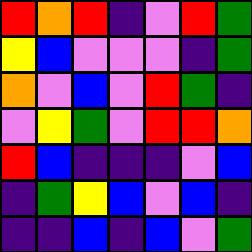[["red", "orange", "red", "indigo", "violet", "red", "green"], ["yellow", "blue", "violet", "violet", "violet", "indigo", "green"], ["orange", "violet", "blue", "violet", "red", "green", "indigo"], ["violet", "yellow", "green", "violet", "red", "red", "orange"], ["red", "blue", "indigo", "indigo", "indigo", "violet", "blue"], ["indigo", "green", "yellow", "blue", "violet", "blue", "indigo"], ["indigo", "indigo", "blue", "indigo", "blue", "violet", "green"]]